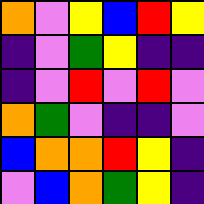[["orange", "violet", "yellow", "blue", "red", "yellow"], ["indigo", "violet", "green", "yellow", "indigo", "indigo"], ["indigo", "violet", "red", "violet", "red", "violet"], ["orange", "green", "violet", "indigo", "indigo", "violet"], ["blue", "orange", "orange", "red", "yellow", "indigo"], ["violet", "blue", "orange", "green", "yellow", "indigo"]]